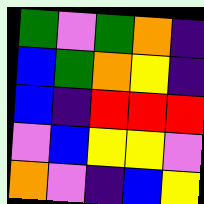[["green", "violet", "green", "orange", "indigo"], ["blue", "green", "orange", "yellow", "indigo"], ["blue", "indigo", "red", "red", "red"], ["violet", "blue", "yellow", "yellow", "violet"], ["orange", "violet", "indigo", "blue", "yellow"]]